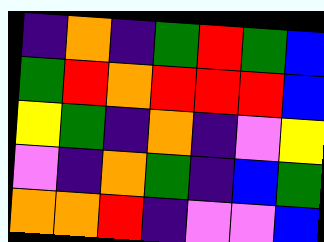[["indigo", "orange", "indigo", "green", "red", "green", "blue"], ["green", "red", "orange", "red", "red", "red", "blue"], ["yellow", "green", "indigo", "orange", "indigo", "violet", "yellow"], ["violet", "indigo", "orange", "green", "indigo", "blue", "green"], ["orange", "orange", "red", "indigo", "violet", "violet", "blue"]]